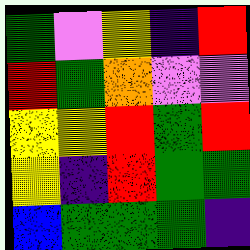[["green", "violet", "yellow", "indigo", "red"], ["red", "green", "orange", "violet", "violet"], ["yellow", "yellow", "red", "green", "red"], ["yellow", "indigo", "red", "green", "green"], ["blue", "green", "green", "green", "indigo"]]